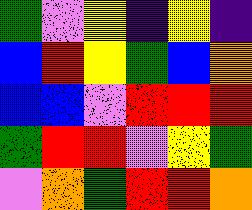[["green", "violet", "yellow", "indigo", "yellow", "indigo"], ["blue", "red", "yellow", "green", "blue", "orange"], ["blue", "blue", "violet", "red", "red", "red"], ["green", "red", "red", "violet", "yellow", "green"], ["violet", "orange", "green", "red", "red", "orange"]]